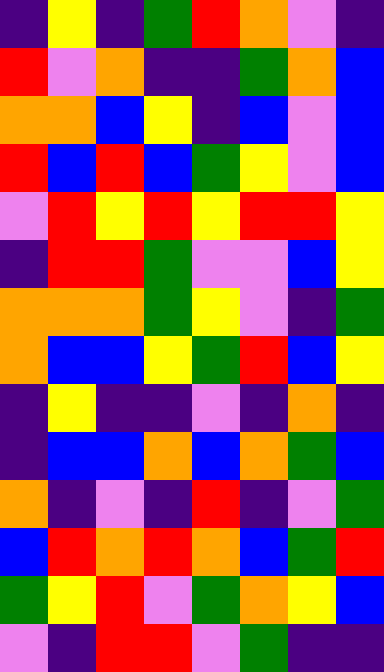[["indigo", "yellow", "indigo", "green", "red", "orange", "violet", "indigo"], ["red", "violet", "orange", "indigo", "indigo", "green", "orange", "blue"], ["orange", "orange", "blue", "yellow", "indigo", "blue", "violet", "blue"], ["red", "blue", "red", "blue", "green", "yellow", "violet", "blue"], ["violet", "red", "yellow", "red", "yellow", "red", "red", "yellow"], ["indigo", "red", "red", "green", "violet", "violet", "blue", "yellow"], ["orange", "orange", "orange", "green", "yellow", "violet", "indigo", "green"], ["orange", "blue", "blue", "yellow", "green", "red", "blue", "yellow"], ["indigo", "yellow", "indigo", "indigo", "violet", "indigo", "orange", "indigo"], ["indigo", "blue", "blue", "orange", "blue", "orange", "green", "blue"], ["orange", "indigo", "violet", "indigo", "red", "indigo", "violet", "green"], ["blue", "red", "orange", "red", "orange", "blue", "green", "red"], ["green", "yellow", "red", "violet", "green", "orange", "yellow", "blue"], ["violet", "indigo", "red", "red", "violet", "green", "indigo", "indigo"]]